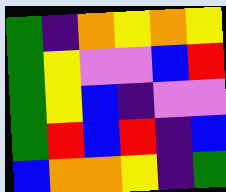[["green", "indigo", "orange", "yellow", "orange", "yellow"], ["green", "yellow", "violet", "violet", "blue", "red"], ["green", "yellow", "blue", "indigo", "violet", "violet"], ["green", "red", "blue", "red", "indigo", "blue"], ["blue", "orange", "orange", "yellow", "indigo", "green"]]